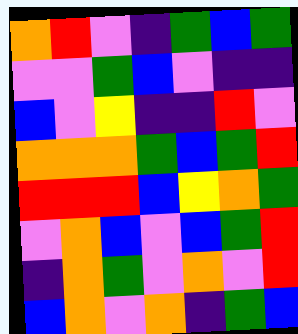[["orange", "red", "violet", "indigo", "green", "blue", "green"], ["violet", "violet", "green", "blue", "violet", "indigo", "indigo"], ["blue", "violet", "yellow", "indigo", "indigo", "red", "violet"], ["orange", "orange", "orange", "green", "blue", "green", "red"], ["red", "red", "red", "blue", "yellow", "orange", "green"], ["violet", "orange", "blue", "violet", "blue", "green", "red"], ["indigo", "orange", "green", "violet", "orange", "violet", "red"], ["blue", "orange", "violet", "orange", "indigo", "green", "blue"]]